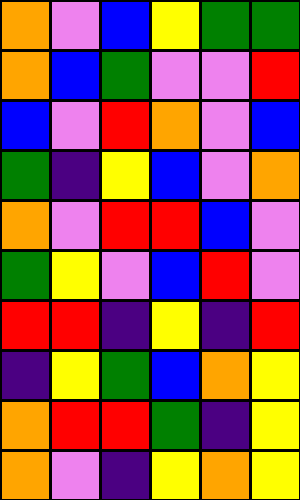[["orange", "violet", "blue", "yellow", "green", "green"], ["orange", "blue", "green", "violet", "violet", "red"], ["blue", "violet", "red", "orange", "violet", "blue"], ["green", "indigo", "yellow", "blue", "violet", "orange"], ["orange", "violet", "red", "red", "blue", "violet"], ["green", "yellow", "violet", "blue", "red", "violet"], ["red", "red", "indigo", "yellow", "indigo", "red"], ["indigo", "yellow", "green", "blue", "orange", "yellow"], ["orange", "red", "red", "green", "indigo", "yellow"], ["orange", "violet", "indigo", "yellow", "orange", "yellow"]]